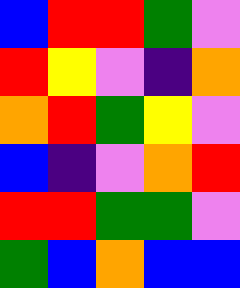[["blue", "red", "red", "green", "violet"], ["red", "yellow", "violet", "indigo", "orange"], ["orange", "red", "green", "yellow", "violet"], ["blue", "indigo", "violet", "orange", "red"], ["red", "red", "green", "green", "violet"], ["green", "blue", "orange", "blue", "blue"]]